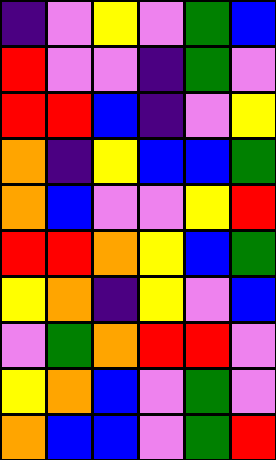[["indigo", "violet", "yellow", "violet", "green", "blue"], ["red", "violet", "violet", "indigo", "green", "violet"], ["red", "red", "blue", "indigo", "violet", "yellow"], ["orange", "indigo", "yellow", "blue", "blue", "green"], ["orange", "blue", "violet", "violet", "yellow", "red"], ["red", "red", "orange", "yellow", "blue", "green"], ["yellow", "orange", "indigo", "yellow", "violet", "blue"], ["violet", "green", "orange", "red", "red", "violet"], ["yellow", "orange", "blue", "violet", "green", "violet"], ["orange", "blue", "blue", "violet", "green", "red"]]